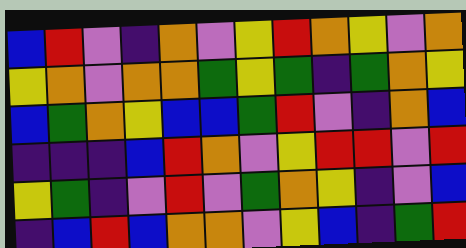[["blue", "red", "violet", "indigo", "orange", "violet", "yellow", "red", "orange", "yellow", "violet", "orange"], ["yellow", "orange", "violet", "orange", "orange", "green", "yellow", "green", "indigo", "green", "orange", "yellow"], ["blue", "green", "orange", "yellow", "blue", "blue", "green", "red", "violet", "indigo", "orange", "blue"], ["indigo", "indigo", "indigo", "blue", "red", "orange", "violet", "yellow", "red", "red", "violet", "red"], ["yellow", "green", "indigo", "violet", "red", "violet", "green", "orange", "yellow", "indigo", "violet", "blue"], ["indigo", "blue", "red", "blue", "orange", "orange", "violet", "yellow", "blue", "indigo", "green", "red"]]